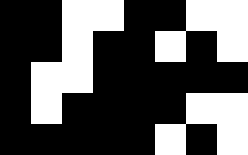[["black", "black", "white", "white", "black", "black", "white", "white"], ["black", "black", "white", "black", "black", "white", "black", "white"], ["black", "white", "white", "black", "black", "black", "black", "black"], ["black", "white", "black", "black", "black", "black", "white", "white"], ["black", "black", "black", "black", "black", "white", "black", "white"]]